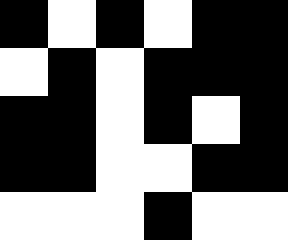[["black", "white", "black", "white", "black", "black"], ["white", "black", "white", "black", "black", "black"], ["black", "black", "white", "black", "white", "black"], ["black", "black", "white", "white", "black", "black"], ["white", "white", "white", "black", "white", "white"]]